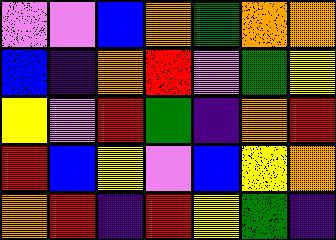[["violet", "violet", "blue", "orange", "green", "orange", "orange"], ["blue", "indigo", "orange", "red", "violet", "green", "yellow"], ["yellow", "violet", "red", "green", "indigo", "orange", "red"], ["red", "blue", "yellow", "violet", "blue", "yellow", "orange"], ["orange", "red", "indigo", "red", "yellow", "green", "indigo"]]